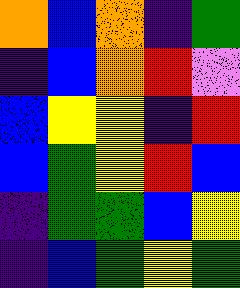[["orange", "blue", "orange", "indigo", "green"], ["indigo", "blue", "orange", "red", "violet"], ["blue", "yellow", "yellow", "indigo", "red"], ["blue", "green", "yellow", "red", "blue"], ["indigo", "green", "green", "blue", "yellow"], ["indigo", "blue", "green", "yellow", "green"]]